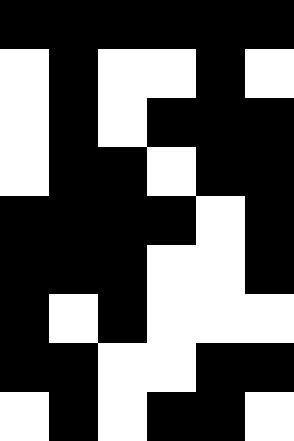[["black", "black", "black", "black", "black", "black"], ["white", "black", "white", "white", "black", "white"], ["white", "black", "white", "black", "black", "black"], ["white", "black", "black", "white", "black", "black"], ["black", "black", "black", "black", "white", "black"], ["black", "black", "black", "white", "white", "black"], ["black", "white", "black", "white", "white", "white"], ["black", "black", "white", "white", "black", "black"], ["white", "black", "white", "black", "black", "white"]]